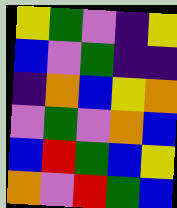[["yellow", "green", "violet", "indigo", "yellow"], ["blue", "violet", "green", "indigo", "indigo"], ["indigo", "orange", "blue", "yellow", "orange"], ["violet", "green", "violet", "orange", "blue"], ["blue", "red", "green", "blue", "yellow"], ["orange", "violet", "red", "green", "blue"]]